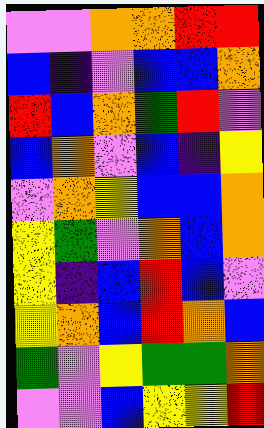[["violet", "violet", "orange", "orange", "red", "red"], ["blue", "indigo", "violet", "blue", "blue", "orange"], ["red", "blue", "orange", "green", "red", "violet"], ["blue", "orange", "violet", "blue", "indigo", "yellow"], ["violet", "orange", "yellow", "blue", "blue", "orange"], ["yellow", "green", "violet", "orange", "blue", "orange"], ["yellow", "indigo", "blue", "red", "blue", "violet"], ["yellow", "orange", "blue", "red", "orange", "blue"], ["green", "violet", "yellow", "green", "green", "orange"], ["violet", "violet", "blue", "yellow", "yellow", "red"]]